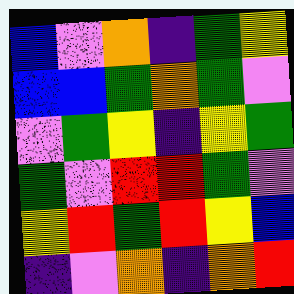[["blue", "violet", "orange", "indigo", "green", "yellow"], ["blue", "blue", "green", "orange", "green", "violet"], ["violet", "green", "yellow", "indigo", "yellow", "green"], ["green", "violet", "red", "red", "green", "violet"], ["yellow", "red", "green", "red", "yellow", "blue"], ["indigo", "violet", "orange", "indigo", "orange", "red"]]